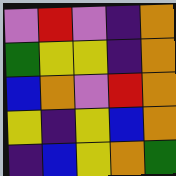[["violet", "red", "violet", "indigo", "orange"], ["green", "yellow", "yellow", "indigo", "orange"], ["blue", "orange", "violet", "red", "orange"], ["yellow", "indigo", "yellow", "blue", "orange"], ["indigo", "blue", "yellow", "orange", "green"]]